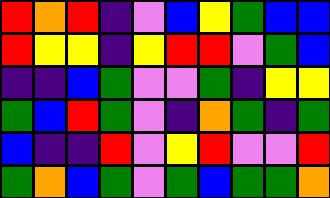[["red", "orange", "red", "indigo", "violet", "blue", "yellow", "green", "blue", "blue"], ["red", "yellow", "yellow", "indigo", "yellow", "red", "red", "violet", "green", "blue"], ["indigo", "indigo", "blue", "green", "violet", "violet", "green", "indigo", "yellow", "yellow"], ["green", "blue", "red", "green", "violet", "indigo", "orange", "green", "indigo", "green"], ["blue", "indigo", "indigo", "red", "violet", "yellow", "red", "violet", "violet", "red"], ["green", "orange", "blue", "green", "violet", "green", "blue", "green", "green", "orange"]]